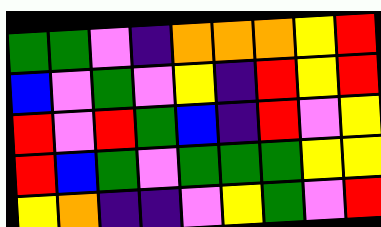[["green", "green", "violet", "indigo", "orange", "orange", "orange", "yellow", "red"], ["blue", "violet", "green", "violet", "yellow", "indigo", "red", "yellow", "red"], ["red", "violet", "red", "green", "blue", "indigo", "red", "violet", "yellow"], ["red", "blue", "green", "violet", "green", "green", "green", "yellow", "yellow"], ["yellow", "orange", "indigo", "indigo", "violet", "yellow", "green", "violet", "red"]]